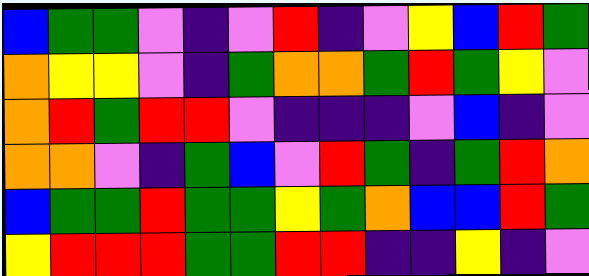[["blue", "green", "green", "violet", "indigo", "violet", "red", "indigo", "violet", "yellow", "blue", "red", "green"], ["orange", "yellow", "yellow", "violet", "indigo", "green", "orange", "orange", "green", "red", "green", "yellow", "violet"], ["orange", "red", "green", "red", "red", "violet", "indigo", "indigo", "indigo", "violet", "blue", "indigo", "violet"], ["orange", "orange", "violet", "indigo", "green", "blue", "violet", "red", "green", "indigo", "green", "red", "orange"], ["blue", "green", "green", "red", "green", "green", "yellow", "green", "orange", "blue", "blue", "red", "green"], ["yellow", "red", "red", "red", "green", "green", "red", "red", "indigo", "indigo", "yellow", "indigo", "violet"]]